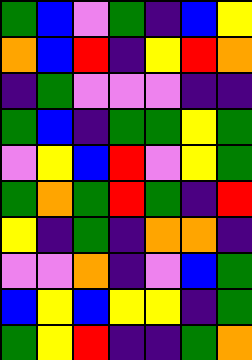[["green", "blue", "violet", "green", "indigo", "blue", "yellow"], ["orange", "blue", "red", "indigo", "yellow", "red", "orange"], ["indigo", "green", "violet", "violet", "violet", "indigo", "indigo"], ["green", "blue", "indigo", "green", "green", "yellow", "green"], ["violet", "yellow", "blue", "red", "violet", "yellow", "green"], ["green", "orange", "green", "red", "green", "indigo", "red"], ["yellow", "indigo", "green", "indigo", "orange", "orange", "indigo"], ["violet", "violet", "orange", "indigo", "violet", "blue", "green"], ["blue", "yellow", "blue", "yellow", "yellow", "indigo", "green"], ["green", "yellow", "red", "indigo", "indigo", "green", "orange"]]